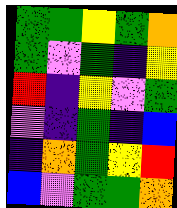[["green", "green", "yellow", "green", "orange"], ["green", "violet", "green", "indigo", "yellow"], ["red", "indigo", "yellow", "violet", "green"], ["violet", "indigo", "green", "indigo", "blue"], ["indigo", "orange", "green", "yellow", "red"], ["blue", "violet", "green", "green", "orange"]]